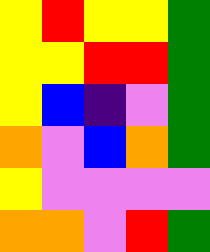[["yellow", "red", "yellow", "yellow", "green"], ["yellow", "yellow", "red", "red", "green"], ["yellow", "blue", "indigo", "violet", "green"], ["orange", "violet", "blue", "orange", "green"], ["yellow", "violet", "violet", "violet", "violet"], ["orange", "orange", "violet", "red", "green"]]